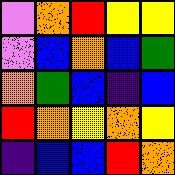[["violet", "orange", "red", "yellow", "yellow"], ["violet", "blue", "orange", "blue", "green"], ["orange", "green", "blue", "indigo", "blue"], ["red", "orange", "yellow", "orange", "yellow"], ["indigo", "blue", "blue", "red", "orange"]]